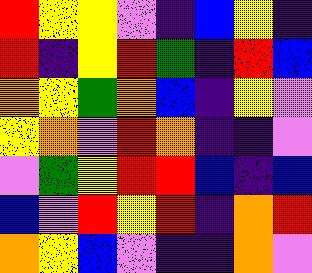[["red", "yellow", "yellow", "violet", "indigo", "blue", "yellow", "indigo"], ["red", "indigo", "yellow", "red", "green", "indigo", "red", "blue"], ["orange", "yellow", "green", "orange", "blue", "indigo", "yellow", "violet"], ["yellow", "orange", "violet", "red", "orange", "indigo", "indigo", "violet"], ["violet", "green", "yellow", "red", "red", "blue", "indigo", "blue"], ["blue", "violet", "red", "yellow", "red", "indigo", "orange", "red"], ["orange", "yellow", "blue", "violet", "indigo", "indigo", "orange", "violet"]]